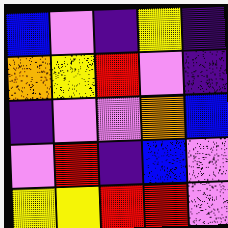[["blue", "violet", "indigo", "yellow", "indigo"], ["orange", "yellow", "red", "violet", "indigo"], ["indigo", "violet", "violet", "orange", "blue"], ["violet", "red", "indigo", "blue", "violet"], ["yellow", "yellow", "red", "red", "violet"]]